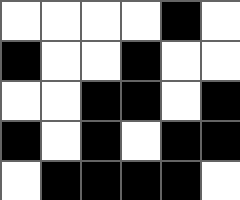[["white", "white", "white", "white", "black", "white"], ["black", "white", "white", "black", "white", "white"], ["white", "white", "black", "black", "white", "black"], ["black", "white", "black", "white", "black", "black"], ["white", "black", "black", "black", "black", "white"]]